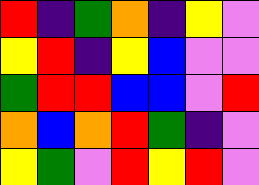[["red", "indigo", "green", "orange", "indigo", "yellow", "violet"], ["yellow", "red", "indigo", "yellow", "blue", "violet", "violet"], ["green", "red", "red", "blue", "blue", "violet", "red"], ["orange", "blue", "orange", "red", "green", "indigo", "violet"], ["yellow", "green", "violet", "red", "yellow", "red", "violet"]]